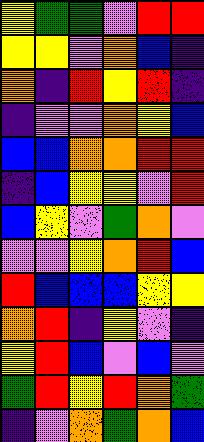[["yellow", "green", "green", "violet", "red", "red"], ["yellow", "yellow", "violet", "orange", "blue", "indigo"], ["orange", "indigo", "red", "yellow", "red", "indigo"], ["indigo", "violet", "violet", "orange", "yellow", "blue"], ["blue", "blue", "orange", "orange", "red", "red"], ["indigo", "blue", "yellow", "yellow", "violet", "red"], ["blue", "yellow", "violet", "green", "orange", "violet"], ["violet", "violet", "yellow", "orange", "red", "blue"], ["red", "blue", "blue", "blue", "yellow", "yellow"], ["orange", "red", "indigo", "yellow", "violet", "indigo"], ["yellow", "red", "blue", "violet", "blue", "violet"], ["green", "red", "yellow", "red", "orange", "green"], ["indigo", "violet", "orange", "green", "orange", "blue"]]